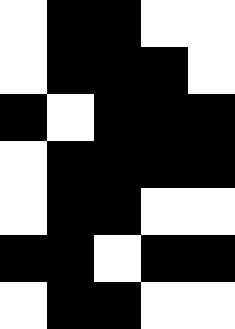[["white", "black", "black", "white", "white"], ["white", "black", "black", "black", "white"], ["black", "white", "black", "black", "black"], ["white", "black", "black", "black", "black"], ["white", "black", "black", "white", "white"], ["black", "black", "white", "black", "black"], ["white", "black", "black", "white", "white"]]